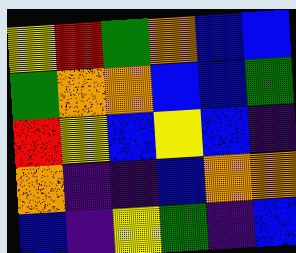[["yellow", "red", "green", "orange", "blue", "blue"], ["green", "orange", "orange", "blue", "blue", "green"], ["red", "yellow", "blue", "yellow", "blue", "indigo"], ["orange", "indigo", "indigo", "blue", "orange", "orange"], ["blue", "indigo", "yellow", "green", "indigo", "blue"]]